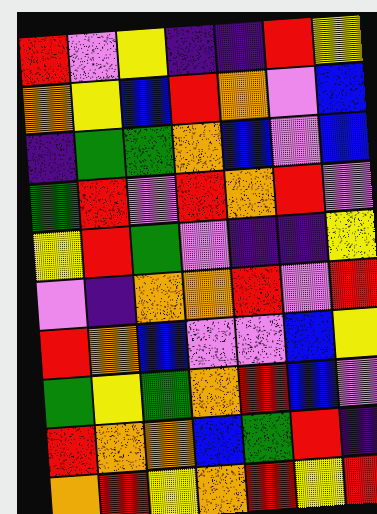[["red", "violet", "yellow", "indigo", "indigo", "red", "yellow"], ["orange", "yellow", "blue", "red", "orange", "violet", "blue"], ["indigo", "green", "green", "orange", "blue", "violet", "blue"], ["green", "red", "violet", "red", "orange", "red", "violet"], ["yellow", "red", "green", "violet", "indigo", "indigo", "yellow"], ["violet", "indigo", "orange", "orange", "red", "violet", "red"], ["red", "orange", "blue", "violet", "violet", "blue", "yellow"], ["green", "yellow", "green", "orange", "red", "blue", "violet"], ["red", "orange", "orange", "blue", "green", "red", "indigo"], ["orange", "red", "yellow", "orange", "red", "yellow", "red"]]